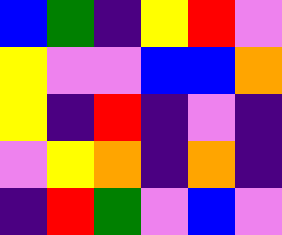[["blue", "green", "indigo", "yellow", "red", "violet"], ["yellow", "violet", "violet", "blue", "blue", "orange"], ["yellow", "indigo", "red", "indigo", "violet", "indigo"], ["violet", "yellow", "orange", "indigo", "orange", "indigo"], ["indigo", "red", "green", "violet", "blue", "violet"]]